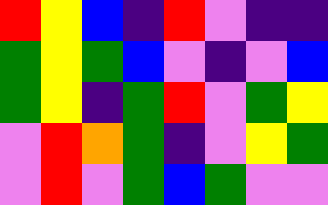[["red", "yellow", "blue", "indigo", "red", "violet", "indigo", "indigo"], ["green", "yellow", "green", "blue", "violet", "indigo", "violet", "blue"], ["green", "yellow", "indigo", "green", "red", "violet", "green", "yellow"], ["violet", "red", "orange", "green", "indigo", "violet", "yellow", "green"], ["violet", "red", "violet", "green", "blue", "green", "violet", "violet"]]